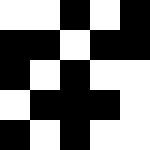[["white", "white", "black", "white", "black"], ["black", "black", "white", "black", "black"], ["black", "white", "black", "white", "white"], ["white", "black", "black", "black", "white"], ["black", "white", "black", "white", "white"]]